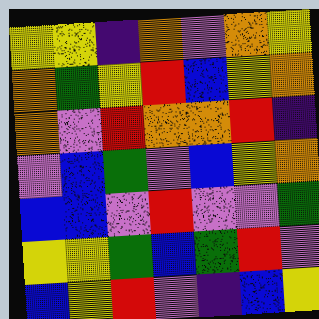[["yellow", "yellow", "indigo", "orange", "violet", "orange", "yellow"], ["orange", "green", "yellow", "red", "blue", "yellow", "orange"], ["orange", "violet", "red", "orange", "orange", "red", "indigo"], ["violet", "blue", "green", "violet", "blue", "yellow", "orange"], ["blue", "blue", "violet", "red", "violet", "violet", "green"], ["yellow", "yellow", "green", "blue", "green", "red", "violet"], ["blue", "yellow", "red", "violet", "indigo", "blue", "yellow"]]